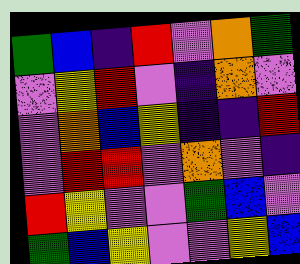[["green", "blue", "indigo", "red", "violet", "orange", "green"], ["violet", "yellow", "red", "violet", "indigo", "orange", "violet"], ["violet", "orange", "blue", "yellow", "indigo", "indigo", "red"], ["violet", "red", "red", "violet", "orange", "violet", "indigo"], ["red", "yellow", "violet", "violet", "green", "blue", "violet"], ["green", "blue", "yellow", "violet", "violet", "yellow", "blue"]]